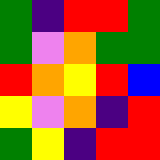[["green", "indigo", "red", "red", "green"], ["green", "violet", "orange", "green", "green"], ["red", "orange", "yellow", "red", "blue"], ["yellow", "violet", "orange", "indigo", "red"], ["green", "yellow", "indigo", "red", "red"]]